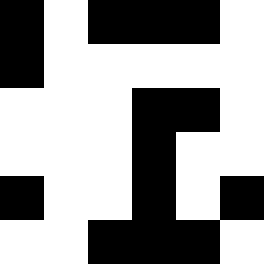[["black", "white", "black", "black", "black", "white"], ["black", "white", "white", "white", "white", "white"], ["white", "white", "white", "black", "black", "white"], ["white", "white", "white", "black", "white", "white"], ["black", "white", "white", "black", "white", "black"], ["white", "white", "black", "black", "black", "white"]]